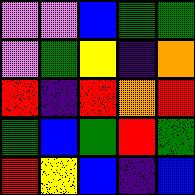[["violet", "violet", "blue", "green", "green"], ["violet", "green", "yellow", "indigo", "orange"], ["red", "indigo", "red", "orange", "red"], ["green", "blue", "green", "red", "green"], ["red", "yellow", "blue", "indigo", "blue"]]